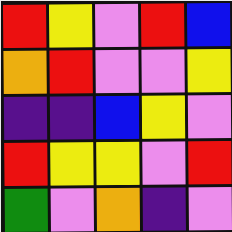[["red", "yellow", "violet", "red", "blue"], ["orange", "red", "violet", "violet", "yellow"], ["indigo", "indigo", "blue", "yellow", "violet"], ["red", "yellow", "yellow", "violet", "red"], ["green", "violet", "orange", "indigo", "violet"]]